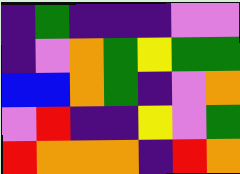[["indigo", "green", "indigo", "indigo", "indigo", "violet", "violet"], ["indigo", "violet", "orange", "green", "yellow", "green", "green"], ["blue", "blue", "orange", "green", "indigo", "violet", "orange"], ["violet", "red", "indigo", "indigo", "yellow", "violet", "green"], ["red", "orange", "orange", "orange", "indigo", "red", "orange"]]